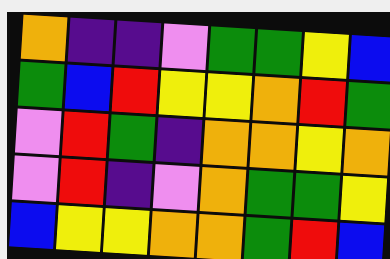[["orange", "indigo", "indigo", "violet", "green", "green", "yellow", "blue"], ["green", "blue", "red", "yellow", "yellow", "orange", "red", "green"], ["violet", "red", "green", "indigo", "orange", "orange", "yellow", "orange"], ["violet", "red", "indigo", "violet", "orange", "green", "green", "yellow"], ["blue", "yellow", "yellow", "orange", "orange", "green", "red", "blue"]]